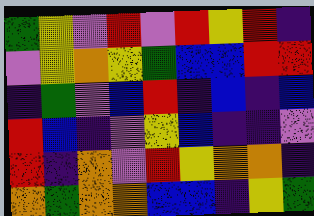[["green", "yellow", "violet", "red", "violet", "red", "yellow", "red", "indigo"], ["violet", "yellow", "orange", "yellow", "green", "blue", "blue", "red", "red"], ["indigo", "green", "violet", "blue", "red", "indigo", "blue", "indigo", "blue"], ["red", "blue", "indigo", "violet", "yellow", "blue", "indigo", "indigo", "violet"], ["red", "indigo", "orange", "violet", "red", "yellow", "orange", "orange", "indigo"], ["orange", "green", "orange", "orange", "blue", "blue", "indigo", "yellow", "green"]]